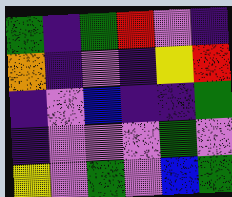[["green", "indigo", "green", "red", "violet", "indigo"], ["orange", "indigo", "violet", "indigo", "yellow", "red"], ["indigo", "violet", "blue", "indigo", "indigo", "green"], ["indigo", "violet", "violet", "violet", "green", "violet"], ["yellow", "violet", "green", "violet", "blue", "green"]]